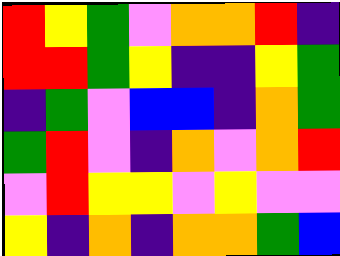[["red", "yellow", "green", "violet", "orange", "orange", "red", "indigo"], ["red", "red", "green", "yellow", "indigo", "indigo", "yellow", "green"], ["indigo", "green", "violet", "blue", "blue", "indigo", "orange", "green"], ["green", "red", "violet", "indigo", "orange", "violet", "orange", "red"], ["violet", "red", "yellow", "yellow", "violet", "yellow", "violet", "violet"], ["yellow", "indigo", "orange", "indigo", "orange", "orange", "green", "blue"]]